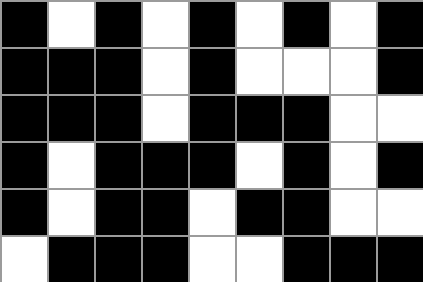[["black", "white", "black", "white", "black", "white", "black", "white", "black"], ["black", "black", "black", "white", "black", "white", "white", "white", "black"], ["black", "black", "black", "white", "black", "black", "black", "white", "white"], ["black", "white", "black", "black", "black", "white", "black", "white", "black"], ["black", "white", "black", "black", "white", "black", "black", "white", "white"], ["white", "black", "black", "black", "white", "white", "black", "black", "black"]]